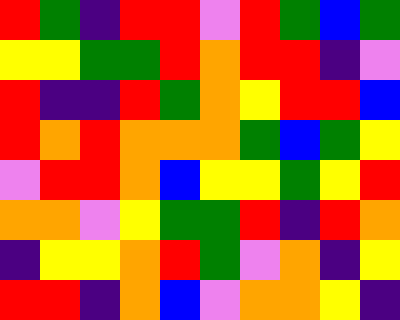[["red", "green", "indigo", "red", "red", "violet", "red", "green", "blue", "green"], ["yellow", "yellow", "green", "green", "red", "orange", "red", "red", "indigo", "violet"], ["red", "indigo", "indigo", "red", "green", "orange", "yellow", "red", "red", "blue"], ["red", "orange", "red", "orange", "orange", "orange", "green", "blue", "green", "yellow"], ["violet", "red", "red", "orange", "blue", "yellow", "yellow", "green", "yellow", "red"], ["orange", "orange", "violet", "yellow", "green", "green", "red", "indigo", "red", "orange"], ["indigo", "yellow", "yellow", "orange", "red", "green", "violet", "orange", "indigo", "yellow"], ["red", "red", "indigo", "orange", "blue", "violet", "orange", "orange", "yellow", "indigo"]]